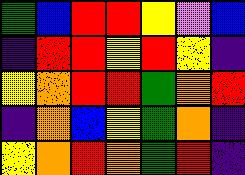[["green", "blue", "red", "red", "yellow", "violet", "blue"], ["indigo", "red", "red", "yellow", "red", "yellow", "indigo"], ["yellow", "orange", "red", "red", "green", "orange", "red"], ["indigo", "orange", "blue", "yellow", "green", "orange", "indigo"], ["yellow", "orange", "red", "orange", "green", "red", "indigo"]]